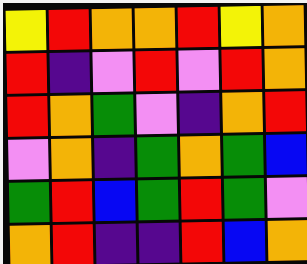[["yellow", "red", "orange", "orange", "red", "yellow", "orange"], ["red", "indigo", "violet", "red", "violet", "red", "orange"], ["red", "orange", "green", "violet", "indigo", "orange", "red"], ["violet", "orange", "indigo", "green", "orange", "green", "blue"], ["green", "red", "blue", "green", "red", "green", "violet"], ["orange", "red", "indigo", "indigo", "red", "blue", "orange"]]